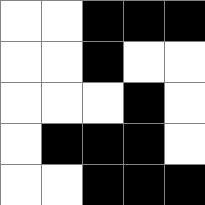[["white", "white", "black", "black", "black"], ["white", "white", "black", "white", "white"], ["white", "white", "white", "black", "white"], ["white", "black", "black", "black", "white"], ["white", "white", "black", "black", "black"]]